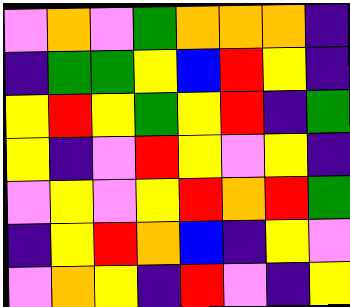[["violet", "orange", "violet", "green", "orange", "orange", "orange", "indigo"], ["indigo", "green", "green", "yellow", "blue", "red", "yellow", "indigo"], ["yellow", "red", "yellow", "green", "yellow", "red", "indigo", "green"], ["yellow", "indigo", "violet", "red", "yellow", "violet", "yellow", "indigo"], ["violet", "yellow", "violet", "yellow", "red", "orange", "red", "green"], ["indigo", "yellow", "red", "orange", "blue", "indigo", "yellow", "violet"], ["violet", "orange", "yellow", "indigo", "red", "violet", "indigo", "yellow"]]